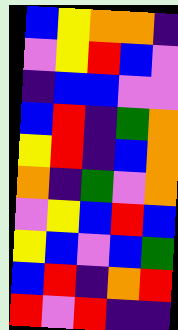[["blue", "yellow", "orange", "orange", "indigo"], ["violet", "yellow", "red", "blue", "violet"], ["indigo", "blue", "blue", "violet", "violet"], ["blue", "red", "indigo", "green", "orange"], ["yellow", "red", "indigo", "blue", "orange"], ["orange", "indigo", "green", "violet", "orange"], ["violet", "yellow", "blue", "red", "blue"], ["yellow", "blue", "violet", "blue", "green"], ["blue", "red", "indigo", "orange", "red"], ["red", "violet", "red", "indigo", "indigo"]]